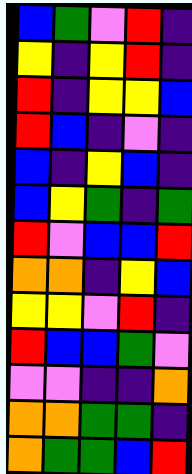[["blue", "green", "violet", "red", "indigo"], ["yellow", "indigo", "yellow", "red", "indigo"], ["red", "indigo", "yellow", "yellow", "blue"], ["red", "blue", "indigo", "violet", "indigo"], ["blue", "indigo", "yellow", "blue", "indigo"], ["blue", "yellow", "green", "indigo", "green"], ["red", "violet", "blue", "blue", "red"], ["orange", "orange", "indigo", "yellow", "blue"], ["yellow", "yellow", "violet", "red", "indigo"], ["red", "blue", "blue", "green", "violet"], ["violet", "violet", "indigo", "indigo", "orange"], ["orange", "orange", "green", "green", "indigo"], ["orange", "green", "green", "blue", "red"]]